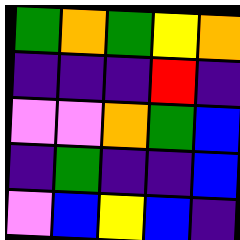[["green", "orange", "green", "yellow", "orange"], ["indigo", "indigo", "indigo", "red", "indigo"], ["violet", "violet", "orange", "green", "blue"], ["indigo", "green", "indigo", "indigo", "blue"], ["violet", "blue", "yellow", "blue", "indigo"]]